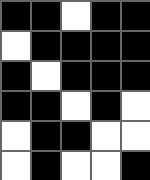[["black", "black", "white", "black", "black"], ["white", "black", "black", "black", "black"], ["black", "white", "black", "black", "black"], ["black", "black", "white", "black", "white"], ["white", "black", "black", "white", "white"], ["white", "black", "white", "white", "black"]]